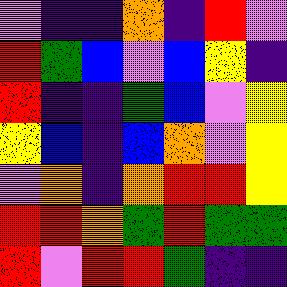[["violet", "indigo", "indigo", "orange", "indigo", "red", "violet"], ["red", "green", "blue", "violet", "blue", "yellow", "indigo"], ["red", "indigo", "indigo", "green", "blue", "violet", "yellow"], ["yellow", "blue", "indigo", "blue", "orange", "violet", "yellow"], ["violet", "orange", "indigo", "orange", "red", "red", "yellow"], ["red", "red", "orange", "green", "red", "green", "green"], ["red", "violet", "red", "red", "green", "indigo", "indigo"]]